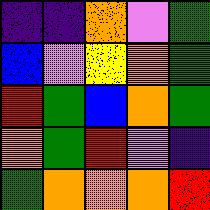[["indigo", "indigo", "orange", "violet", "green"], ["blue", "violet", "yellow", "orange", "green"], ["red", "green", "blue", "orange", "green"], ["orange", "green", "red", "violet", "indigo"], ["green", "orange", "orange", "orange", "red"]]